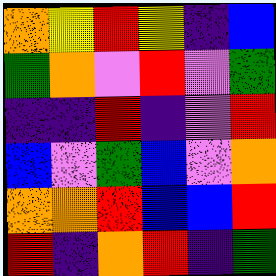[["orange", "yellow", "red", "yellow", "indigo", "blue"], ["green", "orange", "violet", "red", "violet", "green"], ["indigo", "indigo", "red", "indigo", "violet", "red"], ["blue", "violet", "green", "blue", "violet", "orange"], ["orange", "orange", "red", "blue", "blue", "red"], ["red", "indigo", "orange", "red", "indigo", "green"]]